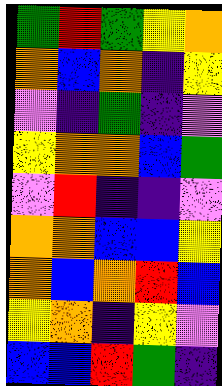[["green", "red", "green", "yellow", "orange"], ["orange", "blue", "orange", "indigo", "yellow"], ["violet", "indigo", "green", "indigo", "violet"], ["yellow", "orange", "orange", "blue", "green"], ["violet", "red", "indigo", "indigo", "violet"], ["orange", "orange", "blue", "blue", "yellow"], ["orange", "blue", "orange", "red", "blue"], ["yellow", "orange", "indigo", "yellow", "violet"], ["blue", "blue", "red", "green", "indigo"]]